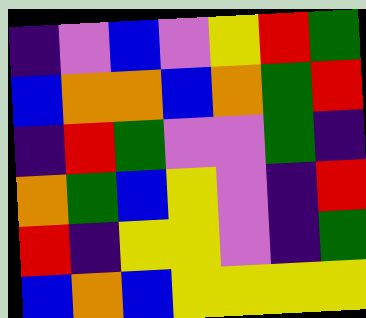[["indigo", "violet", "blue", "violet", "yellow", "red", "green"], ["blue", "orange", "orange", "blue", "orange", "green", "red"], ["indigo", "red", "green", "violet", "violet", "green", "indigo"], ["orange", "green", "blue", "yellow", "violet", "indigo", "red"], ["red", "indigo", "yellow", "yellow", "violet", "indigo", "green"], ["blue", "orange", "blue", "yellow", "yellow", "yellow", "yellow"]]